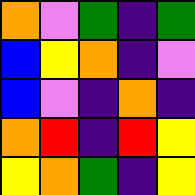[["orange", "violet", "green", "indigo", "green"], ["blue", "yellow", "orange", "indigo", "violet"], ["blue", "violet", "indigo", "orange", "indigo"], ["orange", "red", "indigo", "red", "yellow"], ["yellow", "orange", "green", "indigo", "yellow"]]